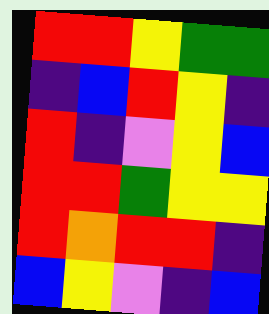[["red", "red", "yellow", "green", "green"], ["indigo", "blue", "red", "yellow", "indigo"], ["red", "indigo", "violet", "yellow", "blue"], ["red", "red", "green", "yellow", "yellow"], ["red", "orange", "red", "red", "indigo"], ["blue", "yellow", "violet", "indigo", "blue"]]